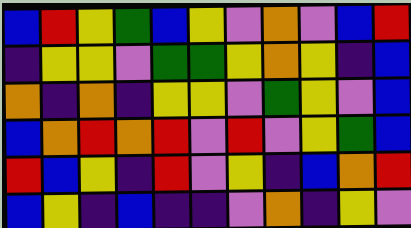[["blue", "red", "yellow", "green", "blue", "yellow", "violet", "orange", "violet", "blue", "red"], ["indigo", "yellow", "yellow", "violet", "green", "green", "yellow", "orange", "yellow", "indigo", "blue"], ["orange", "indigo", "orange", "indigo", "yellow", "yellow", "violet", "green", "yellow", "violet", "blue"], ["blue", "orange", "red", "orange", "red", "violet", "red", "violet", "yellow", "green", "blue"], ["red", "blue", "yellow", "indigo", "red", "violet", "yellow", "indigo", "blue", "orange", "red"], ["blue", "yellow", "indigo", "blue", "indigo", "indigo", "violet", "orange", "indigo", "yellow", "violet"]]